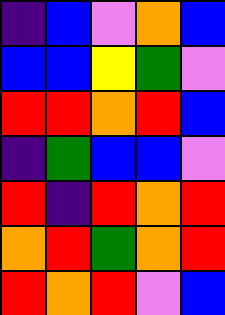[["indigo", "blue", "violet", "orange", "blue"], ["blue", "blue", "yellow", "green", "violet"], ["red", "red", "orange", "red", "blue"], ["indigo", "green", "blue", "blue", "violet"], ["red", "indigo", "red", "orange", "red"], ["orange", "red", "green", "orange", "red"], ["red", "orange", "red", "violet", "blue"]]